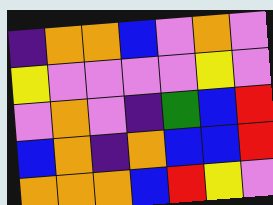[["indigo", "orange", "orange", "blue", "violet", "orange", "violet"], ["yellow", "violet", "violet", "violet", "violet", "yellow", "violet"], ["violet", "orange", "violet", "indigo", "green", "blue", "red"], ["blue", "orange", "indigo", "orange", "blue", "blue", "red"], ["orange", "orange", "orange", "blue", "red", "yellow", "violet"]]